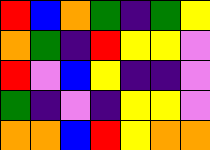[["red", "blue", "orange", "green", "indigo", "green", "yellow"], ["orange", "green", "indigo", "red", "yellow", "yellow", "violet"], ["red", "violet", "blue", "yellow", "indigo", "indigo", "violet"], ["green", "indigo", "violet", "indigo", "yellow", "yellow", "violet"], ["orange", "orange", "blue", "red", "yellow", "orange", "orange"]]